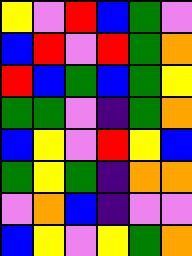[["yellow", "violet", "red", "blue", "green", "violet"], ["blue", "red", "violet", "red", "green", "orange"], ["red", "blue", "green", "blue", "green", "yellow"], ["green", "green", "violet", "indigo", "green", "orange"], ["blue", "yellow", "violet", "red", "yellow", "blue"], ["green", "yellow", "green", "indigo", "orange", "orange"], ["violet", "orange", "blue", "indigo", "violet", "violet"], ["blue", "yellow", "violet", "yellow", "green", "orange"]]